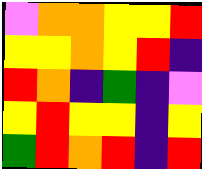[["violet", "orange", "orange", "yellow", "yellow", "red"], ["yellow", "yellow", "orange", "yellow", "red", "indigo"], ["red", "orange", "indigo", "green", "indigo", "violet"], ["yellow", "red", "yellow", "yellow", "indigo", "yellow"], ["green", "red", "orange", "red", "indigo", "red"]]